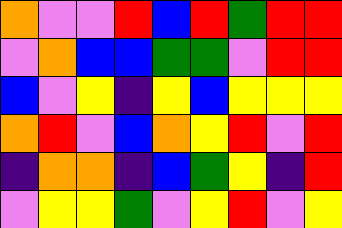[["orange", "violet", "violet", "red", "blue", "red", "green", "red", "red"], ["violet", "orange", "blue", "blue", "green", "green", "violet", "red", "red"], ["blue", "violet", "yellow", "indigo", "yellow", "blue", "yellow", "yellow", "yellow"], ["orange", "red", "violet", "blue", "orange", "yellow", "red", "violet", "red"], ["indigo", "orange", "orange", "indigo", "blue", "green", "yellow", "indigo", "red"], ["violet", "yellow", "yellow", "green", "violet", "yellow", "red", "violet", "yellow"]]